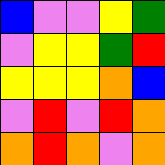[["blue", "violet", "violet", "yellow", "green"], ["violet", "yellow", "yellow", "green", "red"], ["yellow", "yellow", "yellow", "orange", "blue"], ["violet", "red", "violet", "red", "orange"], ["orange", "red", "orange", "violet", "orange"]]